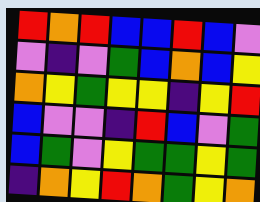[["red", "orange", "red", "blue", "blue", "red", "blue", "violet"], ["violet", "indigo", "violet", "green", "blue", "orange", "blue", "yellow"], ["orange", "yellow", "green", "yellow", "yellow", "indigo", "yellow", "red"], ["blue", "violet", "violet", "indigo", "red", "blue", "violet", "green"], ["blue", "green", "violet", "yellow", "green", "green", "yellow", "green"], ["indigo", "orange", "yellow", "red", "orange", "green", "yellow", "orange"]]